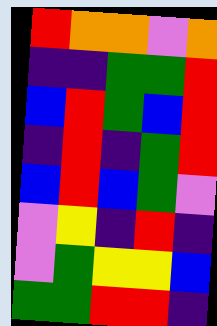[["red", "orange", "orange", "violet", "orange"], ["indigo", "indigo", "green", "green", "red"], ["blue", "red", "green", "blue", "red"], ["indigo", "red", "indigo", "green", "red"], ["blue", "red", "blue", "green", "violet"], ["violet", "yellow", "indigo", "red", "indigo"], ["violet", "green", "yellow", "yellow", "blue"], ["green", "green", "red", "red", "indigo"]]